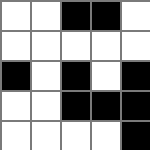[["white", "white", "black", "black", "white"], ["white", "white", "white", "white", "white"], ["black", "white", "black", "white", "black"], ["white", "white", "black", "black", "black"], ["white", "white", "white", "white", "black"]]